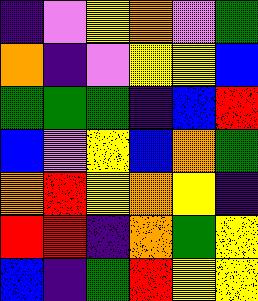[["indigo", "violet", "yellow", "orange", "violet", "green"], ["orange", "indigo", "violet", "yellow", "yellow", "blue"], ["green", "green", "green", "indigo", "blue", "red"], ["blue", "violet", "yellow", "blue", "orange", "green"], ["orange", "red", "yellow", "orange", "yellow", "indigo"], ["red", "red", "indigo", "orange", "green", "yellow"], ["blue", "indigo", "green", "red", "yellow", "yellow"]]